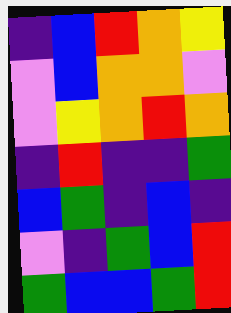[["indigo", "blue", "red", "orange", "yellow"], ["violet", "blue", "orange", "orange", "violet"], ["violet", "yellow", "orange", "red", "orange"], ["indigo", "red", "indigo", "indigo", "green"], ["blue", "green", "indigo", "blue", "indigo"], ["violet", "indigo", "green", "blue", "red"], ["green", "blue", "blue", "green", "red"]]